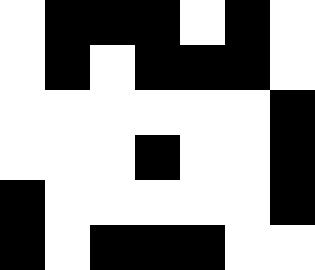[["white", "black", "black", "black", "white", "black", "white"], ["white", "black", "white", "black", "black", "black", "white"], ["white", "white", "white", "white", "white", "white", "black"], ["white", "white", "white", "black", "white", "white", "black"], ["black", "white", "white", "white", "white", "white", "black"], ["black", "white", "black", "black", "black", "white", "white"]]